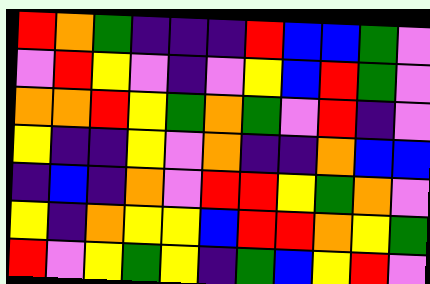[["red", "orange", "green", "indigo", "indigo", "indigo", "red", "blue", "blue", "green", "violet"], ["violet", "red", "yellow", "violet", "indigo", "violet", "yellow", "blue", "red", "green", "violet"], ["orange", "orange", "red", "yellow", "green", "orange", "green", "violet", "red", "indigo", "violet"], ["yellow", "indigo", "indigo", "yellow", "violet", "orange", "indigo", "indigo", "orange", "blue", "blue"], ["indigo", "blue", "indigo", "orange", "violet", "red", "red", "yellow", "green", "orange", "violet"], ["yellow", "indigo", "orange", "yellow", "yellow", "blue", "red", "red", "orange", "yellow", "green"], ["red", "violet", "yellow", "green", "yellow", "indigo", "green", "blue", "yellow", "red", "violet"]]